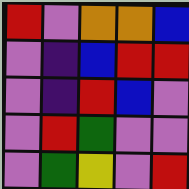[["red", "violet", "orange", "orange", "blue"], ["violet", "indigo", "blue", "red", "red"], ["violet", "indigo", "red", "blue", "violet"], ["violet", "red", "green", "violet", "violet"], ["violet", "green", "yellow", "violet", "red"]]